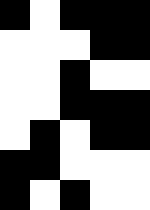[["black", "white", "black", "black", "black"], ["white", "white", "white", "black", "black"], ["white", "white", "black", "white", "white"], ["white", "white", "black", "black", "black"], ["white", "black", "white", "black", "black"], ["black", "black", "white", "white", "white"], ["black", "white", "black", "white", "white"]]